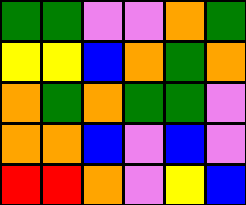[["green", "green", "violet", "violet", "orange", "green"], ["yellow", "yellow", "blue", "orange", "green", "orange"], ["orange", "green", "orange", "green", "green", "violet"], ["orange", "orange", "blue", "violet", "blue", "violet"], ["red", "red", "orange", "violet", "yellow", "blue"]]